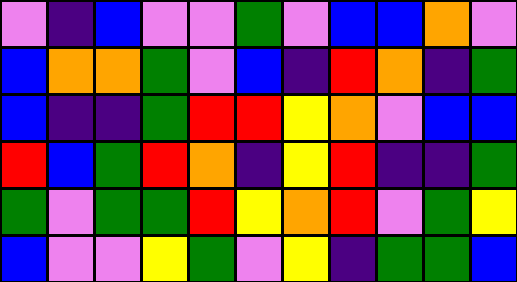[["violet", "indigo", "blue", "violet", "violet", "green", "violet", "blue", "blue", "orange", "violet"], ["blue", "orange", "orange", "green", "violet", "blue", "indigo", "red", "orange", "indigo", "green"], ["blue", "indigo", "indigo", "green", "red", "red", "yellow", "orange", "violet", "blue", "blue"], ["red", "blue", "green", "red", "orange", "indigo", "yellow", "red", "indigo", "indigo", "green"], ["green", "violet", "green", "green", "red", "yellow", "orange", "red", "violet", "green", "yellow"], ["blue", "violet", "violet", "yellow", "green", "violet", "yellow", "indigo", "green", "green", "blue"]]